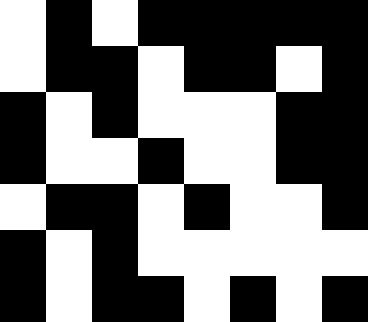[["white", "black", "white", "black", "black", "black", "black", "black"], ["white", "black", "black", "white", "black", "black", "white", "black"], ["black", "white", "black", "white", "white", "white", "black", "black"], ["black", "white", "white", "black", "white", "white", "black", "black"], ["white", "black", "black", "white", "black", "white", "white", "black"], ["black", "white", "black", "white", "white", "white", "white", "white"], ["black", "white", "black", "black", "white", "black", "white", "black"]]